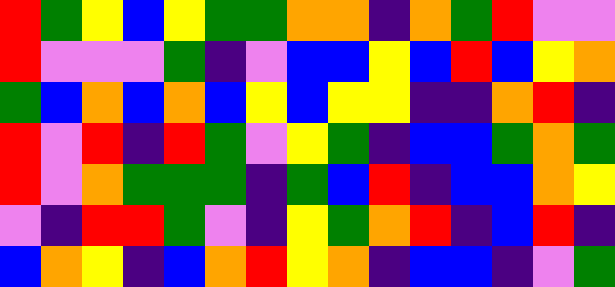[["red", "green", "yellow", "blue", "yellow", "green", "green", "orange", "orange", "indigo", "orange", "green", "red", "violet", "violet"], ["red", "violet", "violet", "violet", "green", "indigo", "violet", "blue", "blue", "yellow", "blue", "red", "blue", "yellow", "orange"], ["green", "blue", "orange", "blue", "orange", "blue", "yellow", "blue", "yellow", "yellow", "indigo", "indigo", "orange", "red", "indigo"], ["red", "violet", "red", "indigo", "red", "green", "violet", "yellow", "green", "indigo", "blue", "blue", "green", "orange", "green"], ["red", "violet", "orange", "green", "green", "green", "indigo", "green", "blue", "red", "indigo", "blue", "blue", "orange", "yellow"], ["violet", "indigo", "red", "red", "green", "violet", "indigo", "yellow", "green", "orange", "red", "indigo", "blue", "red", "indigo"], ["blue", "orange", "yellow", "indigo", "blue", "orange", "red", "yellow", "orange", "indigo", "blue", "blue", "indigo", "violet", "green"]]